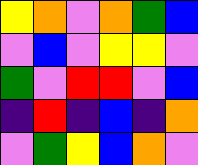[["yellow", "orange", "violet", "orange", "green", "blue"], ["violet", "blue", "violet", "yellow", "yellow", "violet"], ["green", "violet", "red", "red", "violet", "blue"], ["indigo", "red", "indigo", "blue", "indigo", "orange"], ["violet", "green", "yellow", "blue", "orange", "violet"]]